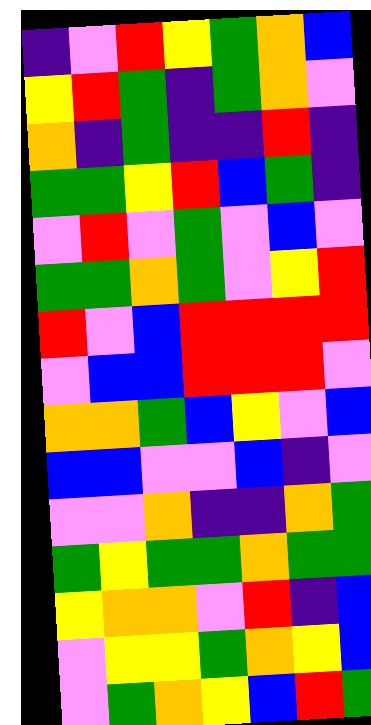[["indigo", "violet", "red", "yellow", "green", "orange", "blue"], ["yellow", "red", "green", "indigo", "green", "orange", "violet"], ["orange", "indigo", "green", "indigo", "indigo", "red", "indigo"], ["green", "green", "yellow", "red", "blue", "green", "indigo"], ["violet", "red", "violet", "green", "violet", "blue", "violet"], ["green", "green", "orange", "green", "violet", "yellow", "red"], ["red", "violet", "blue", "red", "red", "red", "red"], ["violet", "blue", "blue", "red", "red", "red", "violet"], ["orange", "orange", "green", "blue", "yellow", "violet", "blue"], ["blue", "blue", "violet", "violet", "blue", "indigo", "violet"], ["violet", "violet", "orange", "indigo", "indigo", "orange", "green"], ["green", "yellow", "green", "green", "orange", "green", "green"], ["yellow", "orange", "orange", "violet", "red", "indigo", "blue"], ["violet", "yellow", "yellow", "green", "orange", "yellow", "blue"], ["violet", "green", "orange", "yellow", "blue", "red", "green"]]